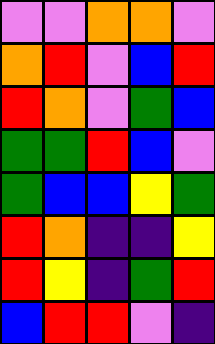[["violet", "violet", "orange", "orange", "violet"], ["orange", "red", "violet", "blue", "red"], ["red", "orange", "violet", "green", "blue"], ["green", "green", "red", "blue", "violet"], ["green", "blue", "blue", "yellow", "green"], ["red", "orange", "indigo", "indigo", "yellow"], ["red", "yellow", "indigo", "green", "red"], ["blue", "red", "red", "violet", "indigo"]]